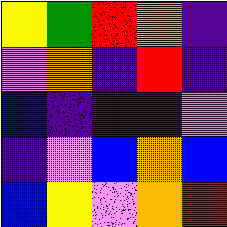[["yellow", "green", "red", "orange", "indigo"], ["violet", "orange", "indigo", "red", "indigo"], ["blue", "indigo", "indigo", "indigo", "violet"], ["indigo", "violet", "blue", "orange", "blue"], ["blue", "yellow", "violet", "orange", "red"]]